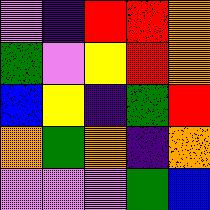[["violet", "indigo", "red", "red", "orange"], ["green", "violet", "yellow", "red", "orange"], ["blue", "yellow", "indigo", "green", "red"], ["orange", "green", "orange", "indigo", "orange"], ["violet", "violet", "violet", "green", "blue"]]